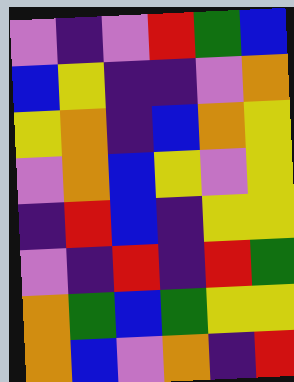[["violet", "indigo", "violet", "red", "green", "blue"], ["blue", "yellow", "indigo", "indigo", "violet", "orange"], ["yellow", "orange", "indigo", "blue", "orange", "yellow"], ["violet", "orange", "blue", "yellow", "violet", "yellow"], ["indigo", "red", "blue", "indigo", "yellow", "yellow"], ["violet", "indigo", "red", "indigo", "red", "green"], ["orange", "green", "blue", "green", "yellow", "yellow"], ["orange", "blue", "violet", "orange", "indigo", "red"]]